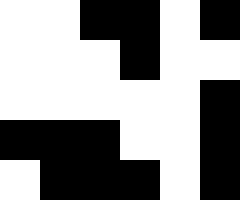[["white", "white", "black", "black", "white", "black"], ["white", "white", "white", "black", "white", "white"], ["white", "white", "white", "white", "white", "black"], ["black", "black", "black", "white", "white", "black"], ["white", "black", "black", "black", "white", "black"]]